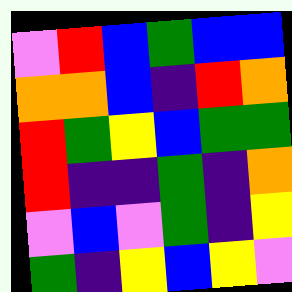[["violet", "red", "blue", "green", "blue", "blue"], ["orange", "orange", "blue", "indigo", "red", "orange"], ["red", "green", "yellow", "blue", "green", "green"], ["red", "indigo", "indigo", "green", "indigo", "orange"], ["violet", "blue", "violet", "green", "indigo", "yellow"], ["green", "indigo", "yellow", "blue", "yellow", "violet"]]